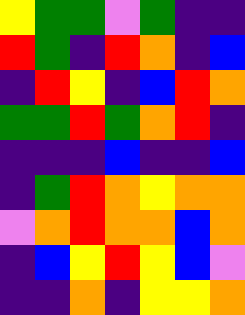[["yellow", "green", "green", "violet", "green", "indigo", "indigo"], ["red", "green", "indigo", "red", "orange", "indigo", "blue"], ["indigo", "red", "yellow", "indigo", "blue", "red", "orange"], ["green", "green", "red", "green", "orange", "red", "indigo"], ["indigo", "indigo", "indigo", "blue", "indigo", "indigo", "blue"], ["indigo", "green", "red", "orange", "yellow", "orange", "orange"], ["violet", "orange", "red", "orange", "orange", "blue", "orange"], ["indigo", "blue", "yellow", "red", "yellow", "blue", "violet"], ["indigo", "indigo", "orange", "indigo", "yellow", "yellow", "orange"]]